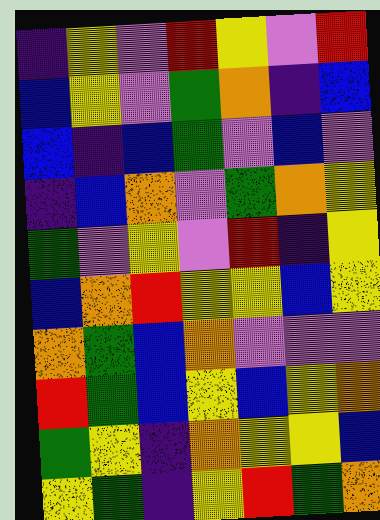[["indigo", "yellow", "violet", "red", "yellow", "violet", "red"], ["blue", "yellow", "violet", "green", "orange", "indigo", "blue"], ["blue", "indigo", "blue", "green", "violet", "blue", "violet"], ["indigo", "blue", "orange", "violet", "green", "orange", "yellow"], ["green", "violet", "yellow", "violet", "red", "indigo", "yellow"], ["blue", "orange", "red", "yellow", "yellow", "blue", "yellow"], ["orange", "green", "blue", "orange", "violet", "violet", "violet"], ["red", "green", "blue", "yellow", "blue", "yellow", "orange"], ["green", "yellow", "indigo", "orange", "yellow", "yellow", "blue"], ["yellow", "green", "indigo", "yellow", "red", "green", "orange"]]